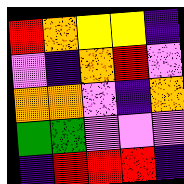[["red", "orange", "yellow", "yellow", "indigo"], ["violet", "indigo", "orange", "red", "violet"], ["orange", "orange", "violet", "indigo", "orange"], ["green", "green", "violet", "violet", "violet"], ["indigo", "red", "red", "red", "indigo"]]